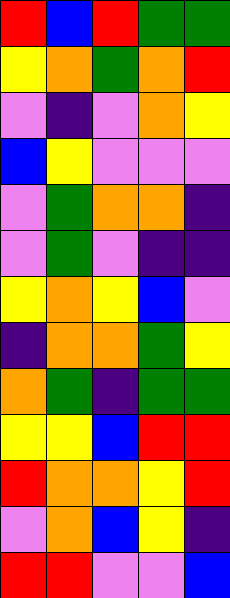[["red", "blue", "red", "green", "green"], ["yellow", "orange", "green", "orange", "red"], ["violet", "indigo", "violet", "orange", "yellow"], ["blue", "yellow", "violet", "violet", "violet"], ["violet", "green", "orange", "orange", "indigo"], ["violet", "green", "violet", "indigo", "indigo"], ["yellow", "orange", "yellow", "blue", "violet"], ["indigo", "orange", "orange", "green", "yellow"], ["orange", "green", "indigo", "green", "green"], ["yellow", "yellow", "blue", "red", "red"], ["red", "orange", "orange", "yellow", "red"], ["violet", "orange", "blue", "yellow", "indigo"], ["red", "red", "violet", "violet", "blue"]]